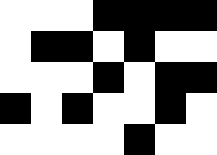[["white", "white", "white", "black", "black", "black", "black"], ["white", "black", "black", "white", "black", "white", "white"], ["white", "white", "white", "black", "white", "black", "black"], ["black", "white", "black", "white", "white", "black", "white"], ["white", "white", "white", "white", "black", "white", "white"]]